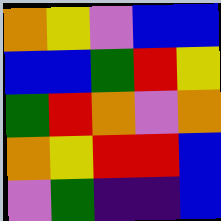[["orange", "yellow", "violet", "blue", "blue"], ["blue", "blue", "green", "red", "yellow"], ["green", "red", "orange", "violet", "orange"], ["orange", "yellow", "red", "red", "blue"], ["violet", "green", "indigo", "indigo", "blue"]]